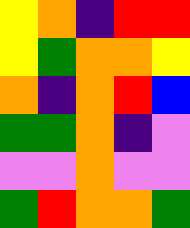[["yellow", "orange", "indigo", "red", "red"], ["yellow", "green", "orange", "orange", "yellow"], ["orange", "indigo", "orange", "red", "blue"], ["green", "green", "orange", "indigo", "violet"], ["violet", "violet", "orange", "violet", "violet"], ["green", "red", "orange", "orange", "green"]]